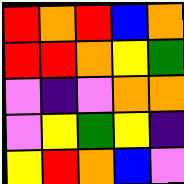[["red", "orange", "red", "blue", "orange"], ["red", "red", "orange", "yellow", "green"], ["violet", "indigo", "violet", "orange", "orange"], ["violet", "yellow", "green", "yellow", "indigo"], ["yellow", "red", "orange", "blue", "violet"]]